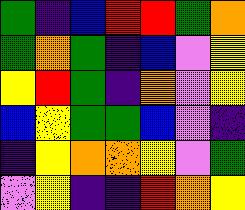[["green", "indigo", "blue", "red", "red", "green", "orange"], ["green", "orange", "green", "indigo", "blue", "violet", "yellow"], ["yellow", "red", "green", "indigo", "orange", "violet", "yellow"], ["blue", "yellow", "green", "green", "blue", "violet", "indigo"], ["indigo", "yellow", "orange", "orange", "yellow", "violet", "green"], ["violet", "yellow", "indigo", "indigo", "red", "orange", "yellow"]]